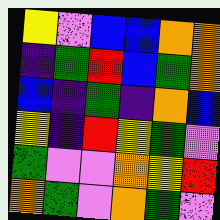[["yellow", "violet", "blue", "blue", "orange", "orange"], ["indigo", "green", "red", "blue", "green", "orange"], ["blue", "indigo", "green", "indigo", "orange", "blue"], ["yellow", "indigo", "red", "yellow", "green", "violet"], ["green", "violet", "violet", "orange", "yellow", "red"], ["orange", "green", "violet", "orange", "green", "violet"]]